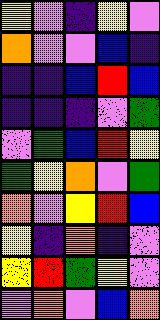[["yellow", "violet", "indigo", "yellow", "violet"], ["orange", "violet", "violet", "blue", "indigo"], ["indigo", "indigo", "blue", "red", "blue"], ["indigo", "indigo", "indigo", "violet", "green"], ["violet", "green", "blue", "red", "yellow"], ["green", "yellow", "orange", "violet", "green"], ["orange", "violet", "yellow", "red", "blue"], ["yellow", "indigo", "orange", "indigo", "violet"], ["yellow", "red", "green", "yellow", "violet"], ["violet", "orange", "violet", "blue", "orange"]]